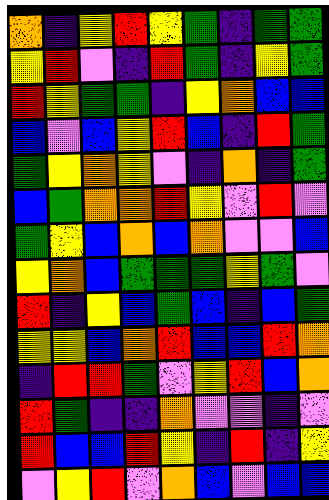[["orange", "indigo", "yellow", "red", "yellow", "green", "indigo", "green", "green"], ["yellow", "red", "violet", "indigo", "red", "green", "indigo", "yellow", "green"], ["red", "yellow", "green", "green", "indigo", "yellow", "orange", "blue", "blue"], ["blue", "violet", "blue", "yellow", "red", "blue", "indigo", "red", "green"], ["green", "yellow", "orange", "yellow", "violet", "indigo", "orange", "indigo", "green"], ["blue", "green", "orange", "orange", "red", "yellow", "violet", "red", "violet"], ["green", "yellow", "blue", "orange", "blue", "orange", "violet", "violet", "blue"], ["yellow", "orange", "blue", "green", "green", "green", "yellow", "green", "violet"], ["red", "indigo", "yellow", "blue", "green", "blue", "indigo", "blue", "green"], ["yellow", "yellow", "blue", "orange", "red", "blue", "blue", "red", "orange"], ["indigo", "red", "red", "green", "violet", "yellow", "red", "blue", "orange"], ["red", "green", "indigo", "indigo", "orange", "violet", "violet", "indigo", "violet"], ["red", "blue", "blue", "red", "yellow", "indigo", "red", "indigo", "yellow"], ["violet", "yellow", "red", "violet", "orange", "blue", "violet", "blue", "blue"]]